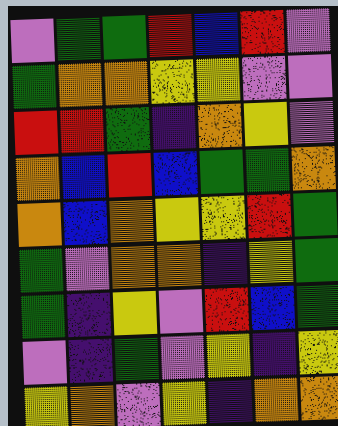[["violet", "green", "green", "red", "blue", "red", "violet"], ["green", "orange", "orange", "yellow", "yellow", "violet", "violet"], ["red", "red", "green", "indigo", "orange", "yellow", "violet"], ["orange", "blue", "red", "blue", "green", "green", "orange"], ["orange", "blue", "orange", "yellow", "yellow", "red", "green"], ["green", "violet", "orange", "orange", "indigo", "yellow", "green"], ["green", "indigo", "yellow", "violet", "red", "blue", "green"], ["violet", "indigo", "green", "violet", "yellow", "indigo", "yellow"], ["yellow", "orange", "violet", "yellow", "indigo", "orange", "orange"]]